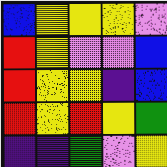[["blue", "yellow", "yellow", "yellow", "violet"], ["red", "yellow", "violet", "violet", "blue"], ["red", "yellow", "yellow", "indigo", "blue"], ["red", "yellow", "red", "yellow", "green"], ["indigo", "indigo", "green", "violet", "yellow"]]